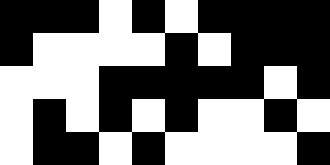[["black", "black", "black", "white", "black", "white", "black", "black", "black", "black"], ["black", "white", "white", "white", "white", "black", "white", "black", "black", "black"], ["white", "white", "white", "black", "black", "black", "black", "black", "white", "black"], ["white", "black", "white", "black", "white", "black", "white", "white", "black", "white"], ["white", "black", "black", "white", "black", "white", "white", "white", "white", "black"]]